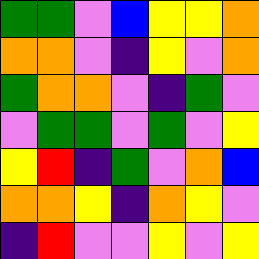[["green", "green", "violet", "blue", "yellow", "yellow", "orange"], ["orange", "orange", "violet", "indigo", "yellow", "violet", "orange"], ["green", "orange", "orange", "violet", "indigo", "green", "violet"], ["violet", "green", "green", "violet", "green", "violet", "yellow"], ["yellow", "red", "indigo", "green", "violet", "orange", "blue"], ["orange", "orange", "yellow", "indigo", "orange", "yellow", "violet"], ["indigo", "red", "violet", "violet", "yellow", "violet", "yellow"]]